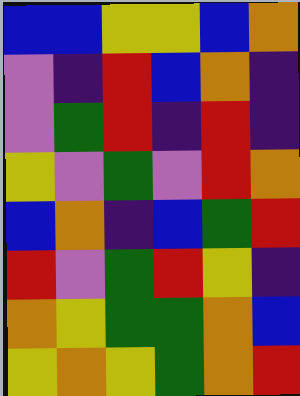[["blue", "blue", "yellow", "yellow", "blue", "orange"], ["violet", "indigo", "red", "blue", "orange", "indigo"], ["violet", "green", "red", "indigo", "red", "indigo"], ["yellow", "violet", "green", "violet", "red", "orange"], ["blue", "orange", "indigo", "blue", "green", "red"], ["red", "violet", "green", "red", "yellow", "indigo"], ["orange", "yellow", "green", "green", "orange", "blue"], ["yellow", "orange", "yellow", "green", "orange", "red"]]